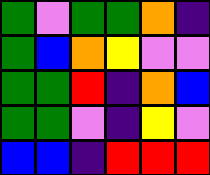[["green", "violet", "green", "green", "orange", "indigo"], ["green", "blue", "orange", "yellow", "violet", "violet"], ["green", "green", "red", "indigo", "orange", "blue"], ["green", "green", "violet", "indigo", "yellow", "violet"], ["blue", "blue", "indigo", "red", "red", "red"]]